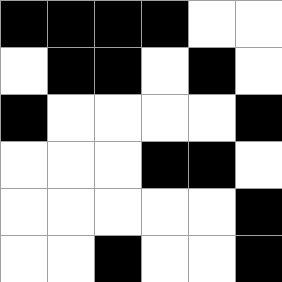[["black", "black", "black", "black", "white", "white"], ["white", "black", "black", "white", "black", "white"], ["black", "white", "white", "white", "white", "black"], ["white", "white", "white", "black", "black", "white"], ["white", "white", "white", "white", "white", "black"], ["white", "white", "black", "white", "white", "black"]]